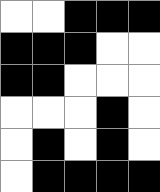[["white", "white", "black", "black", "black"], ["black", "black", "black", "white", "white"], ["black", "black", "white", "white", "white"], ["white", "white", "white", "black", "white"], ["white", "black", "white", "black", "white"], ["white", "black", "black", "black", "black"]]